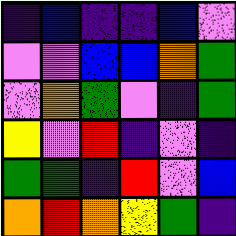[["indigo", "blue", "indigo", "indigo", "blue", "violet"], ["violet", "violet", "blue", "blue", "orange", "green"], ["violet", "orange", "green", "violet", "indigo", "green"], ["yellow", "violet", "red", "indigo", "violet", "indigo"], ["green", "green", "indigo", "red", "violet", "blue"], ["orange", "red", "orange", "yellow", "green", "indigo"]]